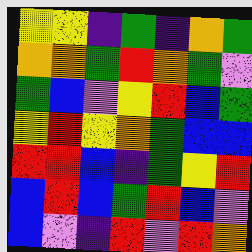[["yellow", "yellow", "indigo", "green", "indigo", "orange", "green"], ["orange", "orange", "green", "red", "orange", "green", "violet"], ["green", "blue", "violet", "yellow", "red", "blue", "green"], ["yellow", "red", "yellow", "orange", "green", "blue", "blue"], ["red", "red", "blue", "indigo", "green", "yellow", "red"], ["blue", "red", "blue", "green", "red", "blue", "violet"], ["blue", "violet", "indigo", "red", "violet", "red", "orange"]]